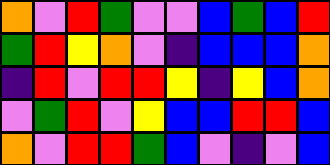[["orange", "violet", "red", "green", "violet", "violet", "blue", "green", "blue", "red"], ["green", "red", "yellow", "orange", "violet", "indigo", "blue", "blue", "blue", "orange"], ["indigo", "red", "violet", "red", "red", "yellow", "indigo", "yellow", "blue", "orange"], ["violet", "green", "red", "violet", "yellow", "blue", "blue", "red", "red", "blue"], ["orange", "violet", "red", "red", "green", "blue", "violet", "indigo", "violet", "blue"]]